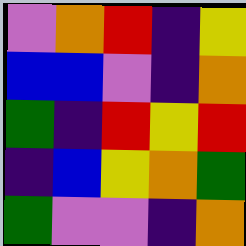[["violet", "orange", "red", "indigo", "yellow"], ["blue", "blue", "violet", "indigo", "orange"], ["green", "indigo", "red", "yellow", "red"], ["indigo", "blue", "yellow", "orange", "green"], ["green", "violet", "violet", "indigo", "orange"]]